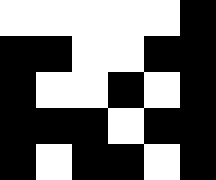[["white", "white", "white", "white", "white", "black"], ["black", "black", "white", "white", "black", "black"], ["black", "white", "white", "black", "white", "black"], ["black", "black", "black", "white", "black", "black"], ["black", "white", "black", "black", "white", "black"]]